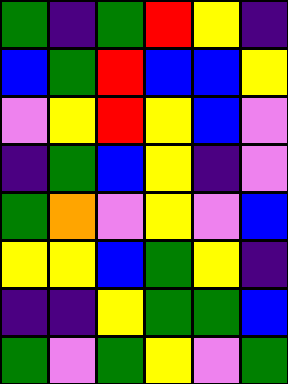[["green", "indigo", "green", "red", "yellow", "indigo"], ["blue", "green", "red", "blue", "blue", "yellow"], ["violet", "yellow", "red", "yellow", "blue", "violet"], ["indigo", "green", "blue", "yellow", "indigo", "violet"], ["green", "orange", "violet", "yellow", "violet", "blue"], ["yellow", "yellow", "blue", "green", "yellow", "indigo"], ["indigo", "indigo", "yellow", "green", "green", "blue"], ["green", "violet", "green", "yellow", "violet", "green"]]